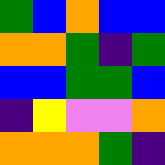[["green", "blue", "orange", "blue", "blue"], ["orange", "orange", "green", "indigo", "green"], ["blue", "blue", "green", "green", "blue"], ["indigo", "yellow", "violet", "violet", "orange"], ["orange", "orange", "orange", "green", "indigo"]]